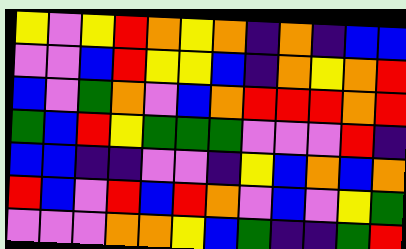[["yellow", "violet", "yellow", "red", "orange", "yellow", "orange", "indigo", "orange", "indigo", "blue", "blue"], ["violet", "violet", "blue", "red", "yellow", "yellow", "blue", "indigo", "orange", "yellow", "orange", "red"], ["blue", "violet", "green", "orange", "violet", "blue", "orange", "red", "red", "red", "orange", "red"], ["green", "blue", "red", "yellow", "green", "green", "green", "violet", "violet", "violet", "red", "indigo"], ["blue", "blue", "indigo", "indigo", "violet", "violet", "indigo", "yellow", "blue", "orange", "blue", "orange"], ["red", "blue", "violet", "red", "blue", "red", "orange", "violet", "blue", "violet", "yellow", "green"], ["violet", "violet", "violet", "orange", "orange", "yellow", "blue", "green", "indigo", "indigo", "green", "red"]]